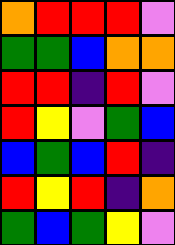[["orange", "red", "red", "red", "violet"], ["green", "green", "blue", "orange", "orange"], ["red", "red", "indigo", "red", "violet"], ["red", "yellow", "violet", "green", "blue"], ["blue", "green", "blue", "red", "indigo"], ["red", "yellow", "red", "indigo", "orange"], ["green", "blue", "green", "yellow", "violet"]]